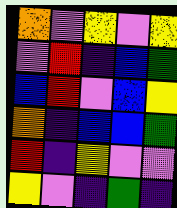[["orange", "violet", "yellow", "violet", "yellow"], ["violet", "red", "indigo", "blue", "green"], ["blue", "red", "violet", "blue", "yellow"], ["orange", "indigo", "blue", "blue", "green"], ["red", "indigo", "yellow", "violet", "violet"], ["yellow", "violet", "indigo", "green", "indigo"]]